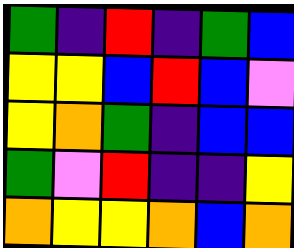[["green", "indigo", "red", "indigo", "green", "blue"], ["yellow", "yellow", "blue", "red", "blue", "violet"], ["yellow", "orange", "green", "indigo", "blue", "blue"], ["green", "violet", "red", "indigo", "indigo", "yellow"], ["orange", "yellow", "yellow", "orange", "blue", "orange"]]